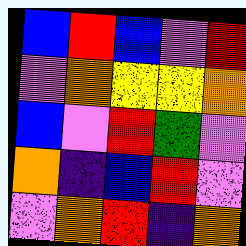[["blue", "red", "blue", "violet", "red"], ["violet", "orange", "yellow", "yellow", "orange"], ["blue", "violet", "red", "green", "violet"], ["orange", "indigo", "blue", "red", "violet"], ["violet", "orange", "red", "indigo", "orange"]]